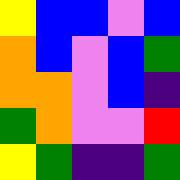[["yellow", "blue", "blue", "violet", "blue"], ["orange", "blue", "violet", "blue", "green"], ["orange", "orange", "violet", "blue", "indigo"], ["green", "orange", "violet", "violet", "red"], ["yellow", "green", "indigo", "indigo", "green"]]